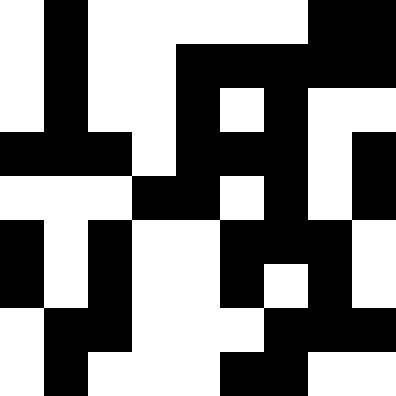[["white", "black", "white", "white", "white", "white", "white", "black", "black"], ["white", "black", "white", "white", "black", "black", "black", "black", "black"], ["white", "black", "white", "white", "black", "white", "black", "white", "white"], ["black", "black", "black", "white", "black", "black", "black", "white", "black"], ["white", "white", "white", "black", "black", "white", "black", "white", "black"], ["black", "white", "black", "white", "white", "black", "black", "black", "white"], ["black", "white", "black", "white", "white", "black", "white", "black", "white"], ["white", "black", "black", "white", "white", "white", "black", "black", "black"], ["white", "black", "white", "white", "white", "black", "black", "white", "white"]]